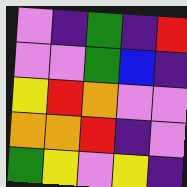[["violet", "indigo", "green", "indigo", "red"], ["violet", "violet", "green", "blue", "indigo"], ["yellow", "red", "orange", "violet", "violet"], ["orange", "orange", "red", "indigo", "violet"], ["green", "yellow", "violet", "yellow", "indigo"]]